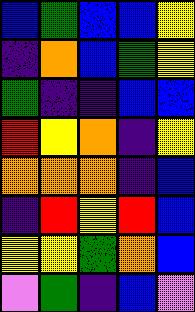[["blue", "green", "blue", "blue", "yellow"], ["indigo", "orange", "blue", "green", "yellow"], ["green", "indigo", "indigo", "blue", "blue"], ["red", "yellow", "orange", "indigo", "yellow"], ["orange", "orange", "orange", "indigo", "blue"], ["indigo", "red", "yellow", "red", "blue"], ["yellow", "yellow", "green", "orange", "blue"], ["violet", "green", "indigo", "blue", "violet"]]